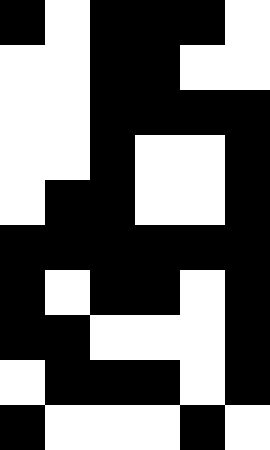[["black", "white", "black", "black", "black", "white"], ["white", "white", "black", "black", "white", "white"], ["white", "white", "black", "black", "black", "black"], ["white", "white", "black", "white", "white", "black"], ["white", "black", "black", "white", "white", "black"], ["black", "black", "black", "black", "black", "black"], ["black", "white", "black", "black", "white", "black"], ["black", "black", "white", "white", "white", "black"], ["white", "black", "black", "black", "white", "black"], ["black", "white", "white", "white", "black", "white"]]